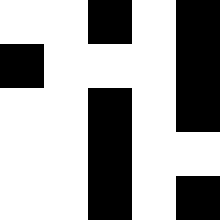[["white", "white", "black", "white", "black"], ["black", "white", "white", "white", "black"], ["white", "white", "black", "white", "black"], ["white", "white", "black", "white", "white"], ["white", "white", "black", "white", "black"]]